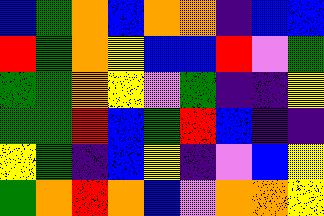[["blue", "green", "orange", "blue", "orange", "orange", "indigo", "blue", "blue"], ["red", "green", "orange", "yellow", "blue", "blue", "red", "violet", "green"], ["green", "green", "orange", "yellow", "violet", "green", "indigo", "indigo", "yellow"], ["green", "green", "red", "blue", "green", "red", "blue", "indigo", "indigo"], ["yellow", "green", "indigo", "blue", "yellow", "indigo", "violet", "blue", "yellow"], ["green", "orange", "red", "orange", "blue", "violet", "orange", "orange", "yellow"]]